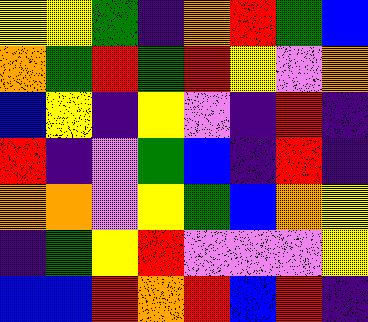[["yellow", "yellow", "green", "indigo", "orange", "red", "green", "blue"], ["orange", "green", "red", "green", "red", "yellow", "violet", "orange"], ["blue", "yellow", "indigo", "yellow", "violet", "indigo", "red", "indigo"], ["red", "indigo", "violet", "green", "blue", "indigo", "red", "indigo"], ["orange", "orange", "violet", "yellow", "green", "blue", "orange", "yellow"], ["indigo", "green", "yellow", "red", "violet", "violet", "violet", "yellow"], ["blue", "blue", "red", "orange", "red", "blue", "red", "indigo"]]